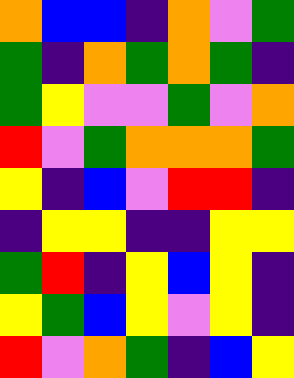[["orange", "blue", "blue", "indigo", "orange", "violet", "green"], ["green", "indigo", "orange", "green", "orange", "green", "indigo"], ["green", "yellow", "violet", "violet", "green", "violet", "orange"], ["red", "violet", "green", "orange", "orange", "orange", "green"], ["yellow", "indigo", "blue", "violet", "red", "red", "indigo"], ["indigo", "yellow", "yellow", "indigo", "indigo", "yellow", "yellow"], ["green", "red", "indigo", "yellow", "blue", "yellow", "indigo"], ["yellow", "green", "blue", "yellow", "violet", "yellow", "indigo"], ["red", "violet", "orange", "green", "indigo", "blue", "yellow"]]